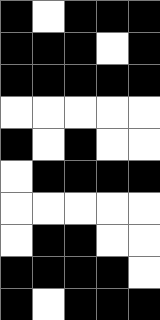[["black", "white", "black", "black", "black"], ["black", "black", "black", "white", "black"], ["black", "black", "black", "black", "black"], ["white", "white", "white", "white", "white"], ["black", "white", "black", "white", "white"], ["white", "black", "black", "black", "black"], ["white", "white", "white", "white", "white"], ["white", "black", "black", "white", "white"], ["black", "black", "black", "black", "white"], ["black", "white", "black", "black", "black"]]